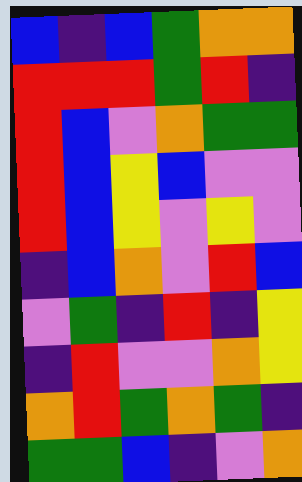[["blue", "indigo", "blue", "green", "orange", "orange"], ["red", "red", "red", "green", "red", "indigo"], ["red", "blue", "violet", "orange", "green", "green"], ["red", "blue", "yellow", "blue", "violet", "violet"], ["red", "blue", "yellow", "violet", "yellow", "violet"], ["indigo", "blue", "orange", "violet", "red", "blue"], ["violet", "green", "indigo", "red", "indigo", "yellow"], ["indigo", "red", "violet", "violet", "orange", "yellow"], ["orange", "red", "green", "orange", "green", "indigo"], ["green", "green", "blue", "indigo", "violet", "orange"]]